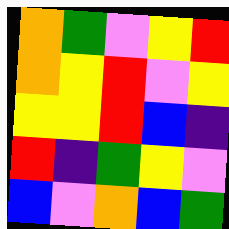[["orange", "green", "violet", "yellow", "red"], ["orange", "yellow", "red", "violet", "yellow"], ["yellow", "yellow", "red", "blue", "indigo"], ["red", "indigo", "green", "yellow", "violet"], ["blue", "violet", "orange", "blue", "green"]]